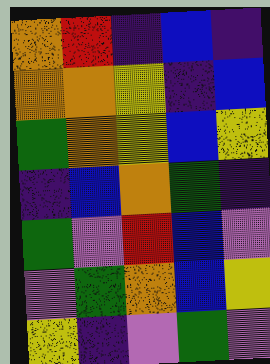[["orange", "red", "indigo", "blue", "indigo"], ["orange", "orange", "yellow", "indigo", "blue"], ["green", "orange", "yellow", "blue", "yellow"], ["indigo", "blue", "orange", "green", "indigo"], ["green", "violet", "red", "blue", "violet"], ["violet", "green", "orange", "blue", "yellow"], ["yellow", "indigo", "violet", "green", "violet"]]